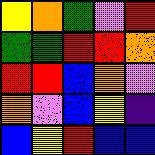[["yellow", "orange", "green", "violet", "red"], ["green", "green", "red", "red", "orange"], ["red", "red", "blue", "orange", "violet"], ["orange", "violet", "blue", "yellow", "indigo"], ["blue", "yellow", "red", "blue", "blue"]]